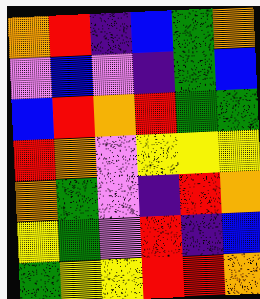[["orange", "red", "indigo", "blue", "green", "orange"], ["violet", "blue", "violet", "indigo", "green", "blue"], ["blue", "red", "orange", "red", "green", "green"], ["red", "orange", "violet", "yellow", "yellow", "yellow"], ["orange", "green", "violet", "indigo", "red", "orange"], ["yellow", "green", "violet", "red", "indigo", "blue"], ["green", "yellow", "yellow", "red", "red", "orange"]]